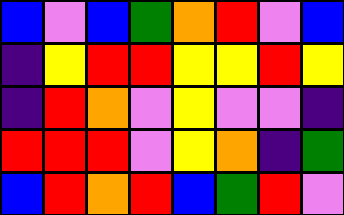[["blue", "violet", "blue", "green", "orange", "red", "violet", "blue"], ["indigo", "yellow", "red", "red", "yellow", "yellow", "red", "yellow"], ["indigo", "red", "orange", "violet", "yellow", "violet", "violet", "indigo"], ["red", "red", "red", "violet", "yellow", "orange", "indigo", "green"], ["blue", "red", "orange", "red", "blue", "green", "red", "violet"]]